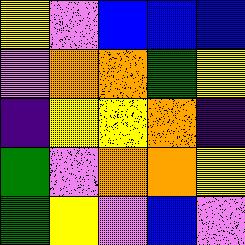[["yellow", "violet", "blue", "blue", "blue"], ["violet", "orange", "orange", "green", "yellow"], ["indigo", "yellow", "yellow", "orange", "indigo"], ["green", "violet", "orange", "orange", "yellow"], ["green", "yellow", "violet", "blue", "violet"]]